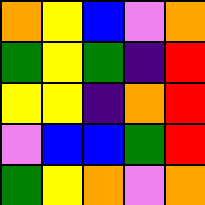[["orange", "yellow", "blue", "violet", "orange"], ["green", "yellow", "green", "indigo", "red"], ["yellow", "yellow", "indigo", "orange", "red"], ["violet", "blue", "blue", "green", "red"], ["green", "yellow", "orange", "violet", "orange"]]